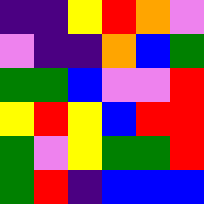[["indigo", "indigo", "yellow", "red", "orange", "violet"], ["violet", "indigo", "indigo", "orange", "blue", "green"], ["green", "green", "blue", "violet", "violet", "red"], ["yellow", "red", "yellow", "blue", "red", "red"], ["green", "violet", "yellow", "green", "green", "red"], ["green", "red", "indigo", "blue", "blue", "blue"]]